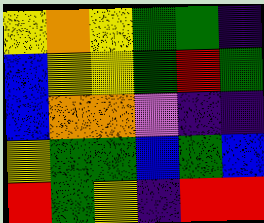[["yellow", "orange", "yellow", "green", "green", "indigo"], ["blue", "yellow", "yellow", "green", "red", "green"], ["blue", "orange", "orange", "violet", "indigo", "indigo"], ["yellow", "green", "green", "blue", "green", "blue"], ["red", "green", "yellow", "indigo", "red", "red"]]